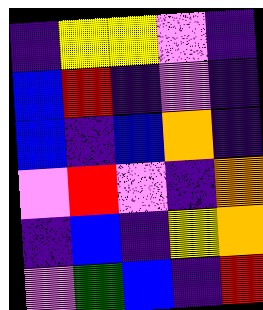[["indigo", "yellow", "yellow", "violet", "indigo"], ["blue", "red", "indigo", "violet", "indigo"], ["blue", "indigo", "blue", "orange", "indigo"], ["violet", "red", "violet", "indigo", "orange"], ["indigo", "blue", "indigo", "yellow", "orange"], ["violet", "green", "blue", "indigo", "red"]]